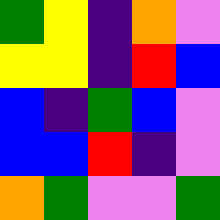[["green", "yellow", "indigo", "orange", "violet"], ["yellow", "yellow", "indigo", "red", "blue"], ["blue", "indigo", "green", "blue", "violet"], ["blue", "blue", "red", "indigo", "violet"], ["orange", "green", "violet", "violet", "green"]]